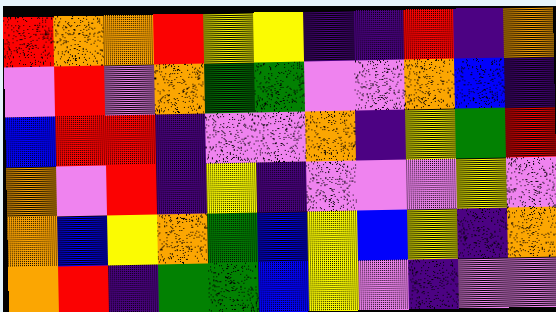[["red", "orange", "orange", "red", "yellow", "yellow", "indigo", "indigo", "red", "indigo", "orange"], ["violet", "red", "violet", "orange", "green", "green", "violet", "violet", "orange", "blue", "indigo"], ["blue", "red", "red", "indigo", "violet", "violet", "orange", "indigo", "yellow", "green", "red"], ["orange", "violet", "red", "indigo", "yellow", "indigo", "violet", "violet", "violet", "yellow", "violet"], ["orange", "blue", "yellow", "orange", "green", "blue", "yellow", "blue", "yellow", "indigo", "orange"], ["orange", "red", "indigo", "green", "green", "blue", "yellow", "violet", "indigo", "violet", "violet"]]